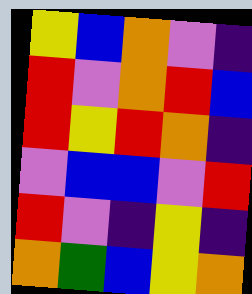[["yellow", "blue", "orange", "violet", "indigo"], ["red", "violet", "orange", "red", "blue"], ["red", "yellow", "red", "orange", "indigo"], ["violet", "blue", "blue", "violet", "red"], ["red", "violet", "indigo", "yellow", "indigo"], ["orange", "green", "blue", "yellow", "orange"]]